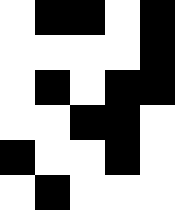[["white", "black", "black", "white", "black"], ["white", "white", "white", "white", "black"], ["white", "black", "white", "black", "black"], ["white", "white", "black", "black", "white"], ["black", "white", "white", "black", "white"], ["white", "black", "white", "white", "white"]]